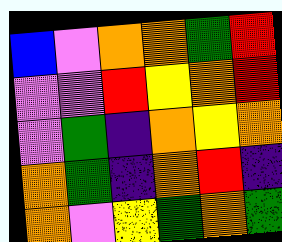[["blue", "violet", "orange", "orange", "green", "red"], ["violet", "violet", "red", "yellow", "orange", "red"], ["violet", "green", "indigo", "orange", "yellow", "orange"], ["orange", "green", "indigo", "orange", "red", "indigo"], ["orange", "violet", "yellow", "green", "orange", "green"]]